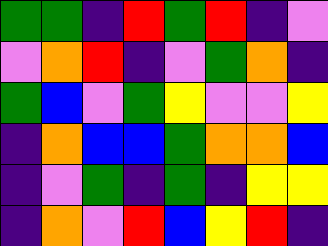[["green", "green", "indigo", "red", "green", "red", "indigo", "violet"], ["violet", "orange", "red", "indigo", "violet", "green", "orange", "indigo"], ["green", "blue", "violet", "green", "yellow", "violet", "violet", "yellow"], ["indigo", "orange", "blue", "blue", "green", "orange", "orange", "blue"], ["indigo", "violet", "green", "indigo", "green", "indigo", "yellow", "yellow"], ["indigo", "orange", "violet", "red", "blue", "yellow", "red", "indigo"]]